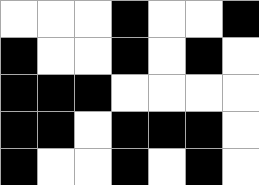[["white", "white", "white", "black", "white", "white", "black"], ["black", "white", "white", "black", "white", "black", "white"], ["black", "black", "black", "white", "white", "white", "white"], ["black", "black", "white", "black", "black", "black", "white"], ["black", "white", "white", "black", "white", "black", "white"]]